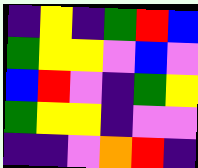[["indigo", "yellow", "indigo", "green", "red", "blue"], ["green", "yellow", "yellow", "violet", "blue", "violet"], ["blue", "red", "violet", "indigo", "green", "yellow"], ["green", "yellow", "yellow", "indigo", "violet", "violet"], ["indigo", "indigo", "violet", "orange", "red", "indigo"]]